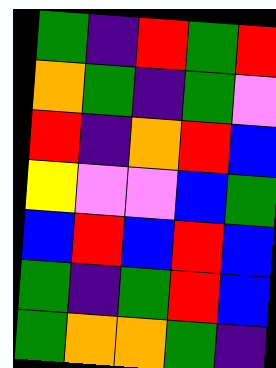[["green", "indigo", "red", "green", "red"], ["orange", "green", "indigo", "green", "violet"], ["red", "indigo", "orange", "red", "blue"], ["yellow", "violet", "violet", "blue", "green"], ["blue", "red", "blue", "red", "blue"], ["green", "indigo", "green", "red", "blue"], ["green", "orange", "orange", "green", "indigo"]]